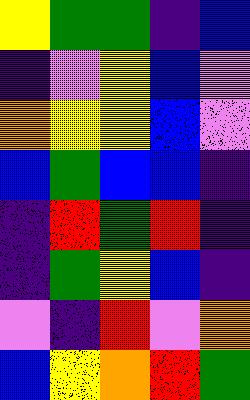[["yellow", "green", "green", "indigo", "blue"], ["indigo", "violet", "yellow", "blue", "violet"], ["orange", "yellow", "yellow", "blue", "violet"], ["blue", "green", "blue", "blue", "indigo"], ["indigo", "red", "green", "red", "indigo"], ["indigo", "green", "yellow", "blue", "indigo"], ["violet", "indigo", "red", "violet", "orange"], ["blue", "yellow", "orange", "red", "green"]]